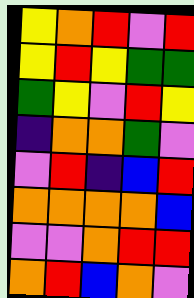[["yellow", "orange", "red", "violet", "red"], ["yellow", "red", "yellow", "green", "green"], ["green", "yellow", "violet", "red", "yellow"], ["indigo", "orange", "orange", "green", "violet"], ["violet", "red", "indigo", "blue", "red"], ["orange", "orange", "orange", "orange", "blue"], ["violet", "violet", "orange", "red", "red"], ["orange", "red", "blue", "orange", "violet"]]